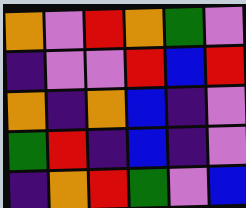[["orange", "violet", "red", "orange", "green", "violet"], ["indigo", "violet", "violet", "red", "blue", "red"], ["orange", "indigo", "orange", "blue", "indigo", "violet"], ["green", "red", "indigo", "blue", "indigo", "violet"], ["indigo", "orange", "red", "green", "violet", "blue"]]